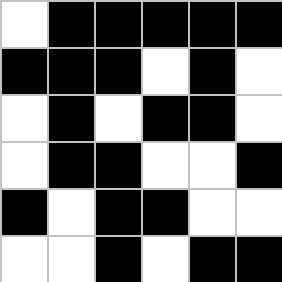[["white", "black", "black", "black", "black", "black"], ["black", "black", "black", "white", "black", "white"], ["white", "black", "white", "black", "black", "white"], ["white", "black", "black", "white", "white", "black"], ["black", "white", "black", "black", "white", "white"], ["white", "white", "black", "white", "black", "black"]]